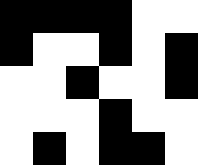[["black", "black", "black", "black", "white", "white"], ["black", "white", "white", "black", "white", "black"], ["white", "white", "black", "white", "white", "black"], ["white", "white", "white", "black", "white", "white"], ["white", "black", "white", "black", "black", "white"]]